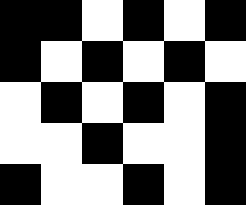[["black", "black", "white", "black", "white", "black"], ["black", "white", "black", "white", "black", "white"], ["white", "black", "white", "black", "white", "black"], ["white", "white", "black", "white", "white", "black"], ["black", "white", "white", "black", "white", "black"]]